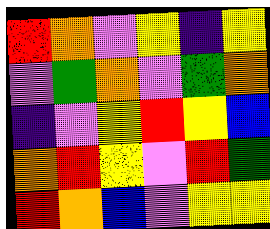[["red", "orange", "violet", "yellow", "indigo", "yellow"], ["violet", "green", "orange", "violet", "green", "orange"], ["indigo", "violet", "yellow", "red", "yellow", "blue"], ["orange", "red", "yellow", "violet", "red", "green"], ["red", "orange", "blue", "violet", "yellow", "yellow"]]